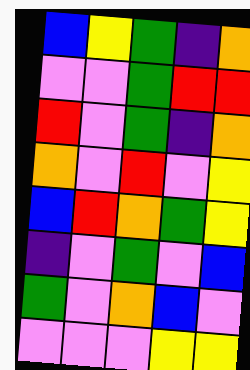[["blue", "yellow", "green", "indigo", "orange"], ["violet", "violet", "green", "red", "red"], ["red", "violet", "green", "indigo", "orange"], ["orange", "violet", "red", "violet", "yellow"], ["blue", "red", "orange", "green", "yellow"], ["indigo", "violet", "green", "violet", "blue"], ["green", "violet", "orange", "blue", "violet"], ["violet", "violet", "violet", "yellow", "yellow"]]